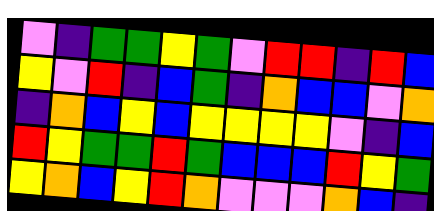[["violet", "indigo", "green", "green", "yellow", "green", "violet", "red", "red", "indigo", "red", "blue"], ["yellow", "violet", "red", "indigo", "blue", "green", "indigo", "orange", "blue", "blue", "violet", "orange"], ["indigo", "orange", "blue", "yellow", "blue", "yellow", "yellow", "yellow", "yellow", "violet", "indigo", "blue"], ["red", "yellow", "green", "green", "red", "green", "blue", "blue", "blue", "red", "yellow", "green"], ["yellow", "orange", "blue", "yellow", "red", "orange", "violet", "violet", "violet", "orange", "blue", "indigo"]]